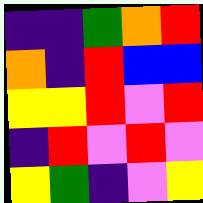[["indigo", "indigo", "green", "orange", "red"], ["orange", "indigo", "red", "blue", "blue"], ["yellow", "yellow", "red", "violet", "red"], ["indigo", "red", "violet", "red", "violet"], ["yellow", "green", "indigo", "violet", "yellow"]]